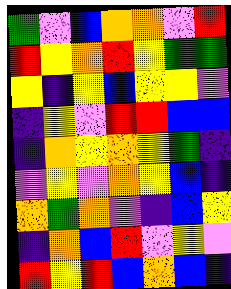[["green", "violet", "blue", "orange", "orange", "violet", "red"], ["red", "yellow", "orange", "red", "yellow", "green", "green"], ["yellow", "indigo", "yellow", "blue", "yellow", "yellow", "violet"], ["indigo", "yellow", "violet", "red", "red", "blue", "blue"], ["indigo", "orange", "yellow", "orange", "yellow", "green", "indigo"], ["violet", "yellow", "violet", "orange", "yellow", "blue", "indigo"], ["orange", "green", "orange", "violet", "indigo", "blue", "yellow"], ["indigo", "orange", "blue", "red", "violet", "yellow", "violet"], ["red", "yellow", "red", "blue", "orange", "blue", "indigo"]]